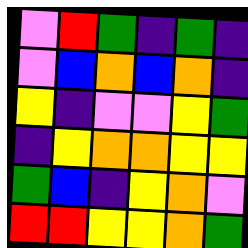[["violet", "red", "green", "indigo", "green", "indigo"], ["violet", "blue", "orange", "blue", "orange", "indigo"], ["yellow", "indigo", "violet", "violet", "yellow", "green"], ["indigo", "yellow", "orange", "orange", "yellow", "yellow"], ["green", "blue", "indigo", "yellow", "orange", "violet"], ["red", "red", "yellow", "yellow", "orange", "green"]]